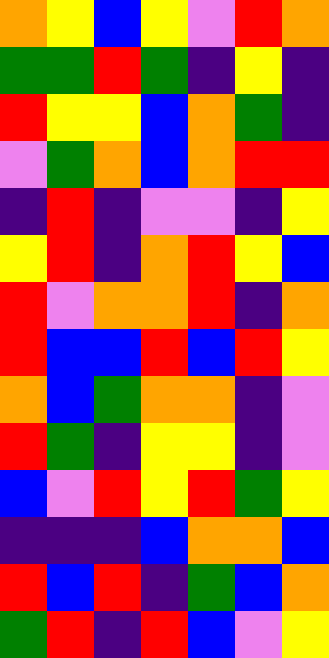[["orange", "yellow", "blue", "yellow", "violet", "red", "orange"], ["green", "green", "red", "green", "indigo", "yellow", "indigo"], ["red", "yellow", "yellow", "blue", "orange", "green", "indigo"], ["violet", "green", "orange", "blue", "orange", "red", "red"], ["indigo", "red", "indigo", "violet", "violet", "indigo", "yellow"], ["yellow", "red", "indigo", "orange", "red", "yellow", "blue"], ["red", "violet", "orange", "orange", "red", "indigo", "orange"], ["red", "blue", "blue", "red", "blue", "red", "yellow"], ["orange", "blue", "green", "orange", "orange", "indigo", "violet"], ["red", "green", "indigo", "yellow", "yellow", "indigo", "violet"], ["blue", "violet", "red", "yellow", "red", "green", "yellow"], ["indigo", "indigo", "indigo", "blue", "orange", "orange", "blue"], ["red", "blue", "red", "indigo", "green", "blue", "orange"], ["green", "red", "indigo", "red", "blue", "violet", "yellow"]]